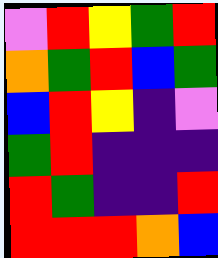[["violet", "red", "yellow", "green", "red"], ["orange", "green", "red", "blue", "green"], ["blue", "red", "yellow", "indigo", "violet"], ["green", "red", "indigo", "indigo", "indigo"], ["red", "green", "indigo", "indigo", "red"], ["red", "red", "red", "orange", "blue"]]